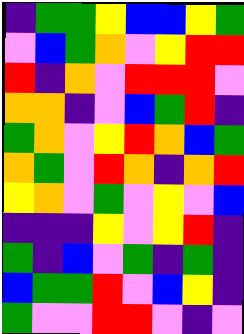[["indigo", "green", "green", "yellow", "blue", "blue", "yellow", "green"], ["violet", "blue", "green", "orange", "violet", "yellow", "red", "red"], ["red", "indigo", "orange", "violet", "red", "red", "red", "violet"], ["orange", "orange", "indigo", "violet", "blue", "green", "red", "indigo"], ["green", "orange", "violet", "yellow", "red", "orange", "blue", "green"], ["orange", "green", "violet", "red", "orange", "indigo", "orange", "red"], ["yellow", "orange", "violet", "green", "violet", "yellow", "violet", "blue"], ["indigo", "indigo", "indigo", "yellow", "violet", "yellow", "red", "indigo"], ["green", "indigo", "blue", "violet", "green", "indigo", "green", "indigo"], ["blue", "green", "green", "red", "violet", "blue", "yellow", "indigo"], ["green", "violet", "violet", "red", "red", "violet", "indigo", "violet"]]